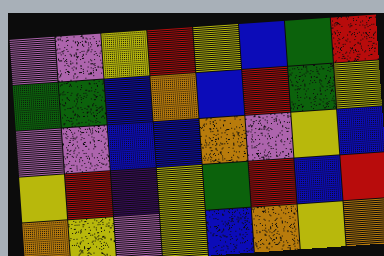[["violet", "violet", "yellow", "red", "yellow", "blue", "green", "red"], ["green", "green", "blue", "orange", "blue", "red", "green", "yellow"], ["violet", "violet", "blue", "blue", "orange", "violet", "yellow", "blue"], ["yellow", "red", "indigo", "yellow", "green", "red", "blue", "red"], ["orange", "yellow", "violet", "yellow", "blue", "orange", "yellow", "orange"]]